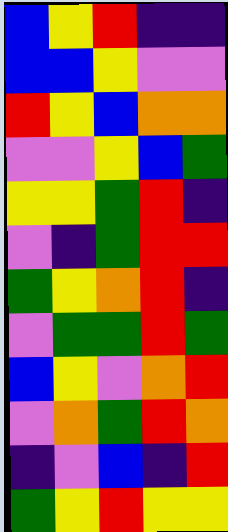[["blue", "yellow", "red", "indigo", "indigo"], ["blue", "blue", "yellow", "violet", "violet"], ["red", "yellow", "blue", "orange", "orange"], ["violet", "violet", "yellow", "blue", "green"], ["yellow", "yellow", "green", "red", "indigo"], ["violet", "indigo", "green", "red", "red"], ["green", "yellow", "orange", "red", "indigo"], ["violet", "green", "green", "red", "green"], ["blue", "yellow", "violet", "orange", "red"], ["violet", "orange", "green", "red", "orange"], ["indigo", "violet", "blue", "indigo", "red"], ["green", "yellow", "red", "yellow", "yellow"]]